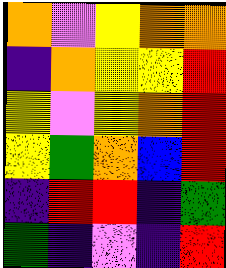[["orange", "violet", "yellow", "orange", "orange"], ["indigo", "orange", "yellow", "yellow", "red"], ["yellow", "violet", "yellow", "orange", "red"], ["yellow", "green", "orange", "blue", "red"], ["indigo", "red", "red", "indigo", "green"], ["green", "indigo", "violet", "indigo", "red"]]